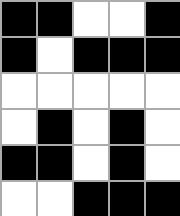[["black", "black", "white", "white", "black"], ["black", "white", "black", "black", "black"], ["white", "white", "white", "white", "white"], ["white", "black", "white", "black", "white"], ["black", "black", "white", "black", "white"], ["white", "white", "black", "black", "black"]]